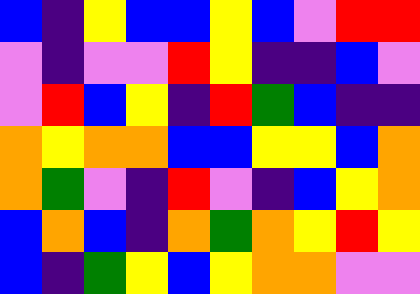[["blue", "indigo", "yellow", "blue", "blue", "yellow", "blue", "violet", "red", "red"], ["violet", "indigo", "violet", "violet", "red", "yellow", "indigo", "indigo", "blue", "violet"], ["violet", "red", "blue", "yellow", "indigo", "red", "green", "blue", "indigo", "indigo"], ["orange", "yellow", "orange", "orange", "blue", "blue", "yellow", "yellow", "blue", "orange"], ["orange", "green", "violet", "indigo", "red", "violet", "indigo", "blue", "yellow", "orange"], ["blue", "orange", "blue", "indigo", "orange", "green", "orange", "yellow", "red", "yellow"], ["blue", "indigo", "green", "yellow", "blue", "yellow", "orange", "orange", "violet", "violet"]]